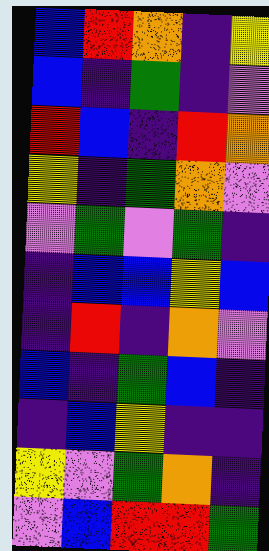[["blue", "red", "orange", "indigo", "yellow"], ["blue", "indigo", "green", "indigo", "violet"], ["red", "blue", "indigo", "red", "orange"], ["yellow", "indigo", "green", "orange", "violet"], ["violet", "green", "violet", "green", "indigo"], ["indigo", "blue", "blue", "yellow", "blue"], ["indigo", "red", "indigo", "orange", "violet"], ["blue", "indigo", "green", "blue", "indigo"], ["indigo", "blue", "yellow", "indigo", "indigo"], ["yellow", "violet", "green", "orange", "indigo"], ["violet", "blue", "red", "red", "green"]]